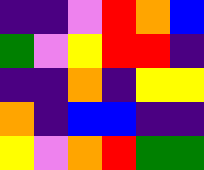[["indigo", "indigo", "violet", "red", "orange", "blue"], ["green", "violet", "yellow", "red", "red", "indigo"], ["indigo", "indigo", "orange", "indigo", "yellow", "yellow"], ["orange", "indigo", "blue", "blue", "indigo", "indigo"], ["yellow", "violet", "orange", "red", "green", "green"]]